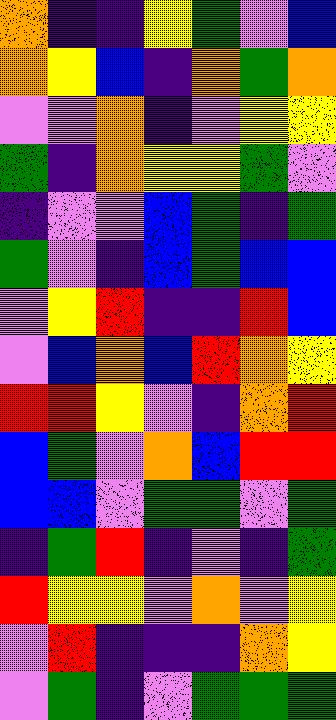[["orange", "indigo", "indigo", "yellow", "green", "violet", "blue"], ["orange", "yellow", "blue", "indigo", "orange", "green", "orange"], ["violet", "violet", "orange", "indigo", "violet", "yellow", "yellow"], ["green", "indigo", "orange", "yellow", "yellow", "green", "violet"], ["indigo", "violet", "violet", "blue", "green", "indigo", "green"], ["green", "violet", "indigo", "blue", "green", "blue", "blue"], ["violet", "yellow", "red", "indigo", "indigo", "red", "blue"], ["violet", "blue", "orange", "blue", "red", "orange", "yellow"], ["red", "red", "yellow", "violet", "indigo", "orange", "red"], ["blue", "green", "violet", "orange", "blue", "red", "red"], ["blue", "blue", "violet", "green", "green", "violet", "green"], ["indigo", "green", "red", "indigo", "violet", "indigo", "green"], ["red", "yellow", "yellow", "violet", "orange", "violet", "yellow"], ["violet", "red", "indigo", "indigo", "indigo", "orange", "yellow"], ["violet", "green", "indigo", "violet", "green", "green", "green"]]